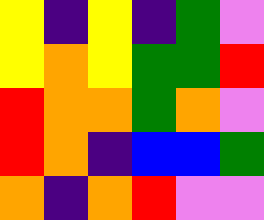[["yellow", "indigo", "yellow", "indigo", "green", "violet"], ["yellow", "orange", "yellow", "green", "green", "red"], ["red", "orange", "orange", "green", "orange", "violet"], ["red", "orange", "indigo", "blue", "blue", "green"], ["orange", "indigo", "orange", "red", "violet", "violet"]]